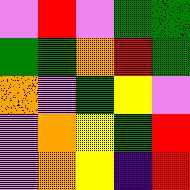[["violet", "red", "violet", "green", "green"], ["green", "green", "orange", "red", "green"], ["orange", "violet", "green", "yellow", "violet"], ["violet", "orange", "yellow", "green", "red"], ["violet", "orange", "yellow", "indigo", "red"]]